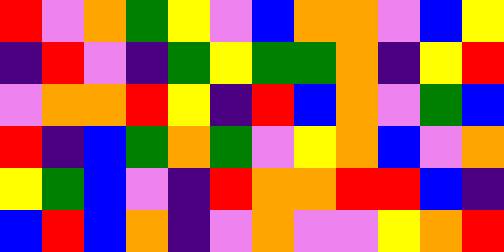[["red", "violet", "orange", "green", "yellow", "violet", "blue", "orange", "orange", "violet", "blue", "yellow"], ["indigo", "red", "violet", "indigo", "green", "yellow", "green", "green", "orange", "indigo", "yellow", "red"], ["violet", "orange", "orange", "red", "yellow", "indigo", "red", "blue", "orange", "violet", "green", "blue"], ["red", "indigo", "blue", "green", "orange", "green", "violet", "yellow", "orange", "blue", "violet", "orange"], ["yellow", "green", "blue", "violet", "indigo", "red", "orange", "orange", "red", "red", "blue", "indigo"], ["blue", "red", "blue", "orange", "indigo", "violet", "orange", "violet", "violet", "yellow", "orange", "red"]]